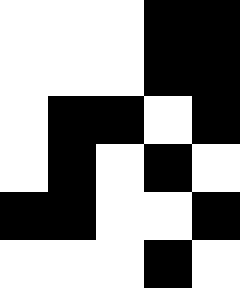[["white", "white", "white", "black", "black"], ["white", "white", "white", "black", "black"], ["white", "black", "black", "white", "black"], ["white", "black", "white", "black", "white"], ["black", "black", "white", "white", "black"], ["white", "white", "white", "black", "white"]]